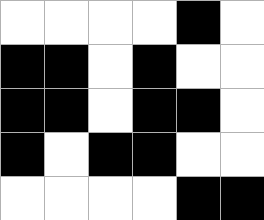[["white", "white", "white", "white", "black", "white"], ["black", "black", "white", "black", "white", "white"], ["black", "black", "white", "black", "black", "white"], ["black", "white", "black", "black", "white", "white"], ["white", "white", "white", "white", "black", "black"]]